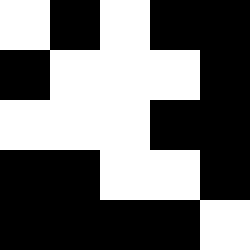[["white", "black", "white", "black", "black"], ["black", "white", "white", "white", "black"], ["white", "white", "white", "black", "black"], ["black", "black", "white", "white", "black"], ["black", "black", "black", "black", "white"]]